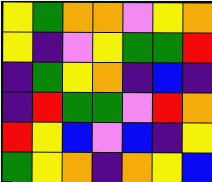[["yellow", "green", "orange", "orange", "violet", "yellow", "orange"], ["yellow", "indigo", "violet", "yellow", "green", "green", "red"], ["indigo", "green", "yellow", "orange", "indigo", "blue", "indigo"], ["indigo", "red", "green", "green", "violet", "red", "orange"], ["red", "yellow", "blue", "violet", "blue", "indigo", "yellow"], ["green", "yellow", "orange", "indigo", "orange", "yellow", "blue"]]